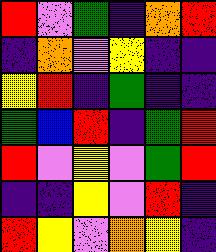[["red", "violet", "green", "indigo", "orange", "red"], ["indigo", "orange", "violet", "yellow", "indigo", "indigo"], ["yellow", "red", "indigo", "green", "indigo", "indigo"], ["green", "blue", "red", "indigo", "green", "red"], ["red", "violet", "yellow", "violet", "green", "red"], ["indigo", "indigo", "yellow", "violet", "red", "indigo"], ["red", "yellow", "violet", "orange", "yellow", "indigo"]]